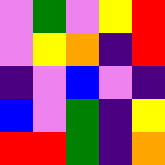[["violet", "green", "violet", "yellow", "red"], ["violet", "yellow", "orange", "indigo", "red"], ["indigo", "violet", "blue", "violet", "indigo"], ["blue", "violet", "green", "indigo", "yellow"], ["red", "red", "green", "indigo", "orange"]]